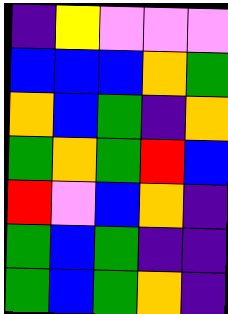[["indigo", "yellow", "violet", "violet", "violet"], ["blue", "blue", "blue", "orange", "green"], ["orange", "blue", "green", "indigo", "orange"], ["green", "orange", "green", "red", "blue"], ["red", "violet", "blue", "orange", "indigo"], ["green", "blue", "green", "indigo", "indigo"], ["green", "blue", "green", "orange", "indigo"]]